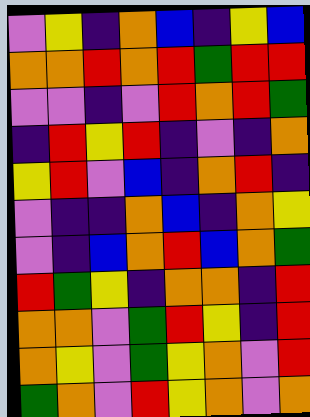[["violet", "yellow", "indigo", "orange", "blue", "indigo", "yellow", "blue"], ["orange", "orange", "red", "orange", "red", "green", "red", "red"], ["violet", "violet", "indigo", "violet", "red", "orange", "red", "green"], ["indigo", "red", "yellow", "red", "indigo", "violet", "indigo", "orange"], ["yellow", "red", "violet", "blue", "indigo", "orange", "red", "indigo"], ["violet", "indigo", "indigo", "orange", "blue", "indigo", "orange", "yellow"], ["violet", "indigo", "blue", "orange", "red", "blue", "orange", "green"], ["red", "green", "yellow", "indigo", "orange", "orange", "indigo", "red"], ["orange", "orange", "violet", "green", "red", "yellow", "indigo", "red"], ["orange", "yellow", "violet", "green", "yellow", "orange", "violet", "red"], ["green", "orange", "violet", "red", "yellow", "orange", "violet", "orange"]]